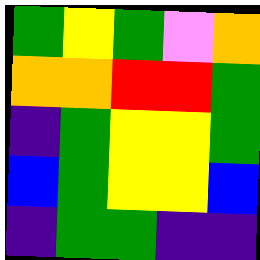[["green", "yellow", "green", "violet", "orange"], ["orange", "orange", "red", "red", "green"], ["indigo", "green", "yellow", "yellow", "green"], ["blue", "green", "yellow", "yellow", "blue"], ["indigo", "green", "green", "indigo", "indigo"]]